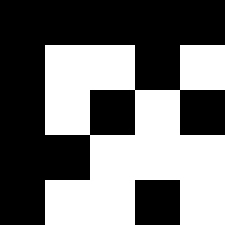[["black", "black", "black", "black", "black"], ["black", "white", "white", "black", "white"], ["black", "white", "black", "white", "black"], ["black", "black", "white", "white", "white"], ["black", "white", "white", "black", "white"]]